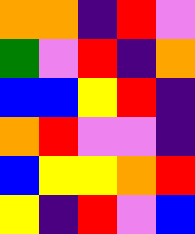[["orange", "orange", "indigo", "red", "violet"], ["green", "violet", "red", "indigo", "orange"], ["blue", "blue", "yellow", "red", "indigo"], ["orange", "red", "violet", "violet", "indigo"], ["blue", "yellow", "yellow", "orange", "red"], ["yellow", "indigo", "red", "violet", "blue"]]